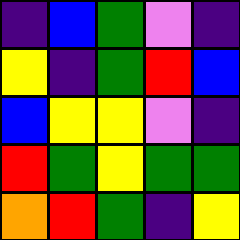[["indigo", "blue", "green", "violet", "indigo"], ["yellow", "indigo", "green", "red", "blue"], ["blue", "yellow", "yellow", "violet", "indigo"], ["red", "green", "yellow", "green", "green"], ["orange", "red", "green", "indigo", "yellow"]]